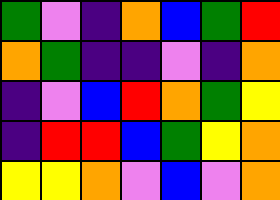[["green", "violet", "indigo", "orange", "blue", "green", "red"], ["orange", "green", "indigo", "indigo", "violet", "indigo", "orange"], ["indigo", "violet", "blue", "red", "orange", "green", "yellow"], ["indigo", "red", "red", "blue", "green", "yellow", "orange"], ["yellow", "yellow", "orange", "violet", "blue", "violet", "orange"]]